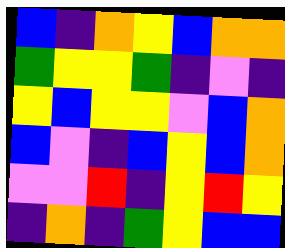[["blue", "indigo", "orange", "yellow", "blue", "orange", "orange"], ["green", "yellow", "yellow", "green", "indigo", "violet", "indigo"], ["yellow", "blue", "yellow", "yellow", "violet", "blue", "orange"], ["blue", "violet", "indigo", "blue", "yellow", "blue", "orange"], ["violet", "violet", "red", "indigo", "yellow", "red", "yellow"], ["indigo", "orange", "indigo", "green", "yellow", "blue", "blue"]]